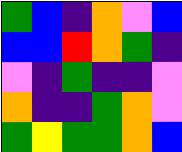[["green", "blue", "indigo", "orange", "violet", "blue"], ["blue", "blue", "red", "orange", "green", "indigo"], ["violet", "indigo", "green", "indigo", "indigo", "violet"], ["orange", "indigo", "indigo", "green", "orange", "violet"], ["green", "yellow", "green", "green", "orange", "blue"]]